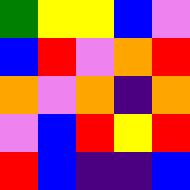[["green", "yellow", "yellow", "blue", "violet"], ["blue", "red", "violet", "orange", "red"], ["orange", "violet", "orange", "indigo", "orange"], ["violet", "blue", "red", "yellow", "red"], ["red", "blue", "indigo", "indigo", "blue"]]